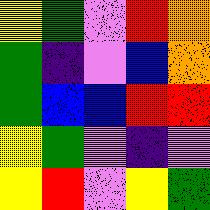[["yellow", "green", "violet", "red", "orange"], ["green", "indigo", "violet", "blue", "orange"], ["green", "blue", "blue", "red", "red"], ["yellow", "green", "violet", "indigo", "violet"], ["yellow", "red", "violet", "yellow", "green"]]